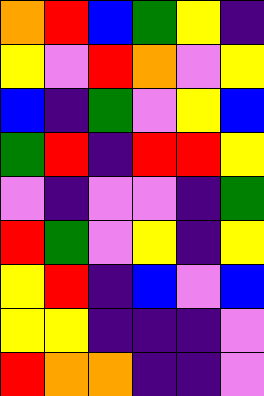[["orange", "red", "blue", "green", "yellow", "indigo"], ["yellow", "violet", "red", "orange", "violet", "yellow"], ["blue", "indigo", "green", "violet", "yellow", "blue"], ["green", "red", "indigo", "red", "red", "yellow"], ["violet", "indigo", "violet", "violet", "indigo", "green"], ["red", "green", "violet", "yellow", "indigo", "yellow"], ["yellow", "red", "indigo", "blue", "violet", "blue"], ["yellow", "yellow", "indigo", "indigo", "indigo", "violet"], ["red", "orange", "orange", "indigo", "indigo", "violet"]]